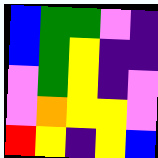[["blue", "green", "green", "violet", "indigo"], ["blue", "green", "yellow", "indigo", "indigo"], ["violet", "green", "yellow", "indigo", "violet"], ["violet", "orange", "yellow", "yellow", "violet"], ["red", "yellow", "indigo", "yellow", "blue"]]